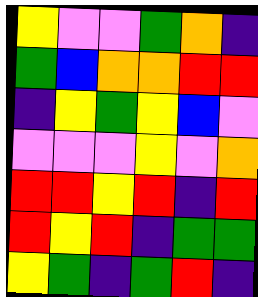[["yellow", "violet", "violet", "green", "orange", "indigo"], ["green", "blue", "orange", "orange", "red", "red"], ["indigo", "yellow", "green", "yellow", "blue", "violet"], ["violet", "violet", "violet", "yellow", "violet", "orange"], ["red", "red", "yellow", "red", "indigo", "red"], ["red", "yellow", "red", "indigo", "green", "green"], ["yellow", "green", "indigo", "green", "red", "indigo"]]